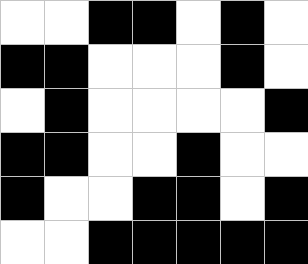[["white", "white", "black", "black", "white", "black", "white"], ["black", "black", "white", "white", "white", "black", "white"], ["white", "black", "white", "white", "white", "white", "black"], ["black", "black", "white", "white", "black", "white", "white"], ["black", "white", "white", "black", "black", "white", "black"], ["white", "white", "black", "black", "black", "black", "black"]]